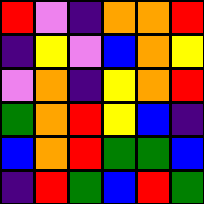[["red", "violet", "indigo", "orange", "orange", "red"], ["indigo", "yellow", "violet", "blue", "orange", "yellow"], ["violet", "orange", "indigo", "yellow", "orange", "red"], ["green", "orange", "red", "yellow", "blue", "indigo"], ["blue", "orange", "red", "green", "green", "blue"], ["indigo", "red", "green", "blue", "red", "green"]]